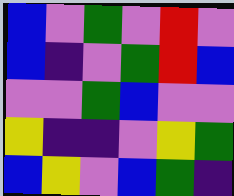[["blue", "violet", "green", "violet", "red", "violet"], ["blue", "indigo", "violet", "green", "red", "blue"], ["violet", "violet", "green", "blue", "violet", "violet"], ["yellow", "indigo", "indigo", "violet", "yellow", "green"], ["blue", "yellow", "violet", "blue", "green", "indigo"]]